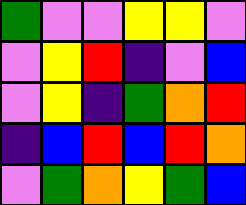[["green", "violet", "violet", "yellow", "yellow", "violet"], ["violet", "yellow", "red", "indigo", "violet", "blue"], ["violet", "yellow", "indigo", "green", "orange", "red"], ["indigo", "blue", "red", "blue", "red", "orange"], ["violet", "green", "orange", "yellow", "green", "blue"]]